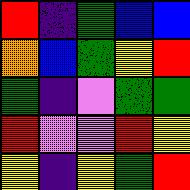[["red", "indigo", "green", "blue", "blue"], ["orange", "blue", "green", "yellow", "red"], ["green", "indigo", "violet", "green", "green"], ["red", "violet", "violet", "red", "yellow"], ["yellow", "indigo", "yellow", "green", "red"]]